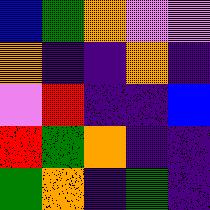[["blue", "green", "orange", "violet", "violet"], ["orange", "indigo", "indigo", "orange", "indigo"], ["violet", "red", "indigo", "indigo", "blue"], ["red", "green", "orange", "indigo", "indigo"], ["green", "orange", "indigo", "green", "indigo"]]